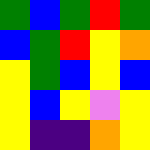[["green", "blue", "green", "red", "green"], ["blue", "green", "red", "yellow", "orange"], ["yellow", "green", "blue", "yellow", "blue"], ["yellow", "blue", "yellow", "violet", "yellow"], ["yellow", "indigo", "indigo", "orange", "yellow"]]